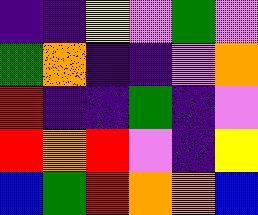[["indigo", "indigo", "yellow", "violet", "green", "violet"], ["green", "orange", "indigo", "indigo", "violet", "orange"], ["red", "indigo", "indigo", "green", "indigo", "violet"], ["red", "orange", "red", "violet", "indigo", "yellow"], ["blue", "green", "red", "orange", "orange", "blue"]]